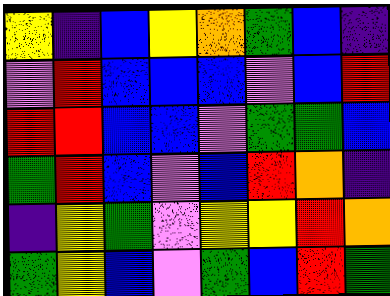[["yellow", "indigo", "blue", "yellow", "orange", "green", "blue", "indigo"], ["violet", "red", "blue", "blue", "blue", "violet", "blue", "red"], ["red", "red", "blue", "blue", "violet", "green", "green", "blue"], ["green", "red", "blue", "violet", "blue", "red", "orange", "indigo"], ["indigo", "yellow", "green", "violet", "yellow", "yellow", "red", "orange"], ["green", "yellow", "blue", "violet", "green", "blue", "red", "green"]]